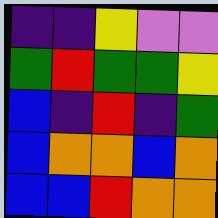[["indigo", "indigo", "yellow", "violet", "violet"], ["green", "red", "green", "green", "yellow"], ["blue", "indigo", "red", "indigo", "green"], ["blue", "orange", "orange", "blue", "orange"], ["blue", "blue", "red", "orange", "orange"]]